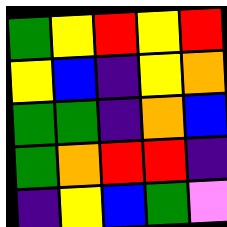[["green", "yellow", "red", "yellow", "red"], ["yellow", "blue", "indigo", "yellow", "orange"], ["green", "green", "indigo", "orange", "blue"], ["green", "orange", "red", "red", "indigo"], ["indigo", "yellow", "blue", "green", "violet"]]